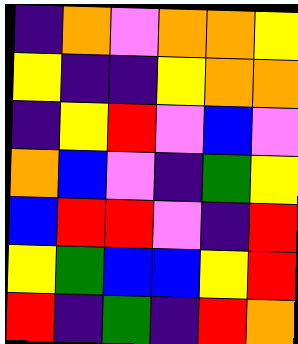[["indigo", "orange", "violet", "orange", "orange", "yellow"], ["yellow", "indigo", "indigo", "yellow", "orange", "orange"], ["indigo", "yellow", "red", "violet", "blue", "violet"], ["orange", "blue", "violet", "indigo", "green", "yellow"], ["blue", "red", "red", "violet", "indigo", "red"], ["yellow", "green", "blue", "blue", "yellow", "red"], ["red", "indigo", "green", "indigo", "red", "orange"]]